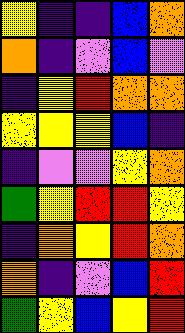[["yellow", "indigo", "indigo", "blue", "orange"], ["orange", "indigo", "violet", "blue", "violet"], ["indigo", "yellow", "red", "orange", "orange"], ["yellow", "yellow", "yellow", "blue", "indigo"], ["indigo", "violet", "violet", "yellow", "orange"], ["green", "yellow", "red", "red", "yellow"], ["indigo", "orange", "yellow", "red", "orange"], ["orange", "indigo", "violet", "blue", "red"], ["green", "yellow", "blue", "yellow", "red"]]